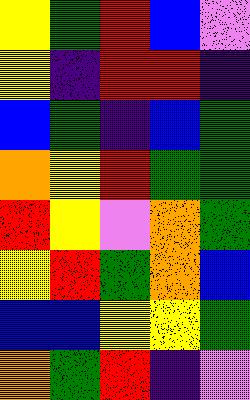[["yellow", "green", "red", "blue", "violet"], ["yellow", "indigo", "red", "red", "indigo"], ["blue", "green", "indigo", "blue", "green"], ["orange", "yellow", "red", "green", "green"], ["red", "yellow", "violet", "orange", "green"], ["yellow", "red", "green", "orange", "blue"], ["blue", "blue", "yellow", "yellow", "green"], ["orange", "green", "red", "indigo", "violet"]]